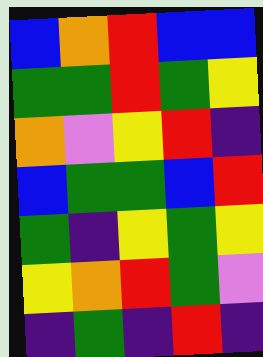[["blue", "orange", "red", "blue", "blue"], ["green", "green", "red", "green", "yellow"], ["orange", "violet", "yellow", "red", "indigo"], ["blue", "green", "green", "blue", "red"], ["green", "indigo", "yellow", "green", "yellow"], ["yellow", "orange", "red", "green", "violet"], ["indigo", "green", "indigo", "red", "indigo"]]